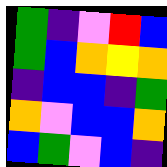[["green", "indigo", "violet", "red", "blue"], ["green", "blue", "orange", "yellow", "orange"], ["indigo", "blue", "blue", "indigo", "green"], ["orange", "violet", "blue", "blue", "orange"], ["blue", "green", "violet", "blue", "indigo"]]